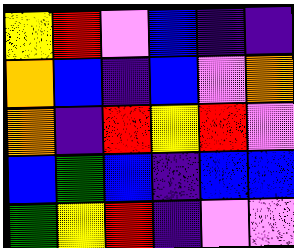[["yellow", "red", "violet", "blue", "indigo", "indigo"], ["orange", "blue", "indigo", "blue", "violet", "orange"], ["orange", "indigo", "red", "yellow", "red", "violet"], ["blue", "green", "blue", "indigo", "blue", "blue"], ["green", "yellow", "red", "indigo", "violet", "violet"]]